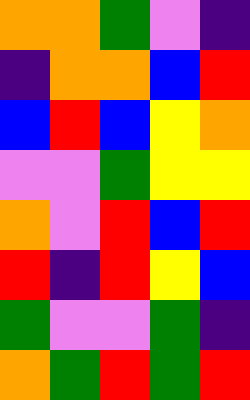[["orange", "orange", "green", "violet", "indigo"], ["indigo", "orange", "orange", "blue", "red"], ["blue", "red", "blue", "yellow", "orange"], ["violet", "violet", "green", "yellow", "yellow"], ["orange", "violet", "red", "blue", "red"], ["red", "indigo", "red", "yellow", "blue"], ["green", "violet", "violet", "green", "indigo"], ["orange", "green", "red", "green", "red"]]